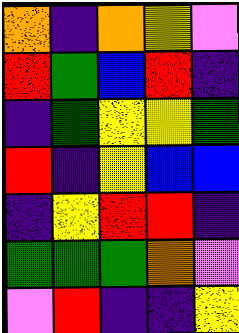[["orange", "indigo", "orange", "yellow", "violet"], ["red", "green", "blue", "red", "indigo"], ["indigo", "green", "yellow", "yellow", "green"], ["red", "indigo", "yellow", "blue", "blue"], ["indigo", "yellow", "red", "red", "indigo"], ["green", "green", "green", "orange", "violet"], ["violet", "red", "indigo", "indigo", "yellow"]]